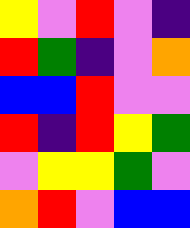[["yellow", "violet", "red", "violet", "indigo"], ["red", "green", "indigo", "violet", "orange"], ["blue", "blue", "red", "violet", "violet"], ["red", "indigo", "red", "yellow", "green"], ["violet", "yellow", "yellow", "green", "violet"], ["orange", "red", "violet", "blue", "blue"]]